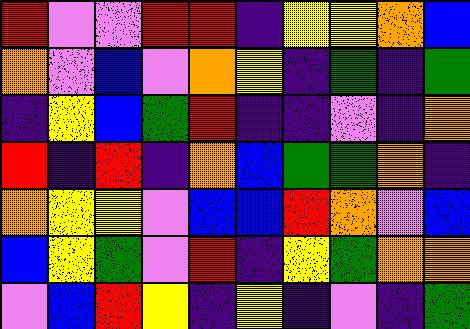[["red", "violet", "violet", "red", "red", "indigo", "yellow", "yellow", "orange", "blue"], ["orange", "violet", "blue", "violet", "orange", "yellow", "indigo", "green", "indigo", "green"], ["indigo", "yellow", "blue", "green", "red", "indigo", "indigo", "violet", "indigo", "orange"], ["red", "indigo", "red", "indigo", "orange", "blue", "green", "green", "orange", "indigo"], ["orange", "yellow", "yellow", "violet", "blue", "blue", "red", "orange", "violet", "blue"], ["blue", "yellow", "green", "violet", "red", "indigo", "yellow", "green", "orange", "orange"], ["violet", "blue", "red", "yellow", "indigo", "yellow", "indigo", "violet", "indigo", "green"]]